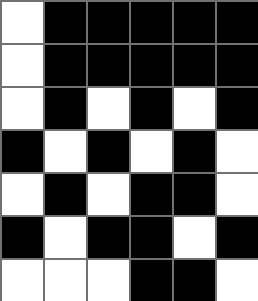[["white", "black", "black", "black", "black", "black"], ["white", "black", "black", "black", "black", "black"], ["white", "black", "white", "black", "white", "black"], ["black", "white", "black", "white", "black", "white"], ["white", "black", "white", "black", "black", "white"], ["black", "white", "black", "black", "white", "black"], ["white", "white", "white", "black", "black", "white"]]